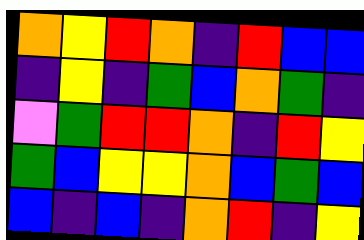[["orange", "yellow", "red", "orange", "indigo", "red", "blue", "blue"], ["indigo", "yellow", "indigo", "green", "blue", "orange", "green", "indigo"], ["violet", "green", "red", "red", "orange", "indigo", "red", "yellow"], ["green", "blue", "yellow", "yellow", "orange", "blue", "green", "blue"], ["blue", "indigo", "blue", "indigo", "orange", "red", "indigo", "yellow"]]